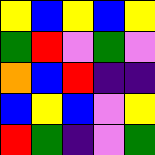[["yellow", "blue", "yellow", "blue", "yellow"], ["green", "red", "violet", "green", "violet"], ["orange", "blue", "red", "indigo", "indigo"], ["blue", "yellow", "blue", "violet", "yellow"], ["red", "green", "indigo", "violet", "green"]]